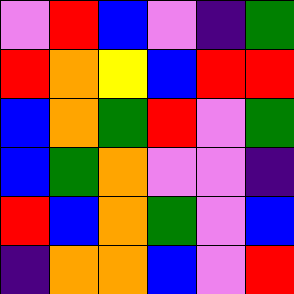[["violet", "red", "blue", "violet", "indigo", "green"], ["red", "orange", "yellow", "blue", "red", "red"], ["blue", "orange", "green", "red", "violet", "green"], ["blue", "green", "orange", "violet", "violet", "indigo"], ["red", "blue", "orange", "green", "violet", "blue"], ["indigo", "orange", "orange", "blue", "violet", "red"]]